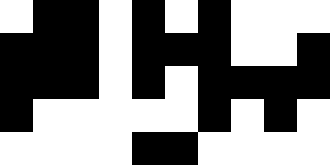[["white", "black", "black", "white", "black", "white", "black", "white", "white", "white"], ["black", "black", "black", "white", "black", "black", "black", "white", "white", "black"], ["black", "black", "black", "white", "black", "white", "black", "black", "black", "black"], ["black", "white", "white", "white", "white", "white", "black", "white", "black", "white"], ["white", "white", "white", "white", "black", "black", "white", "white", "white", "white"]]